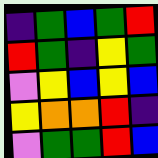[["indigo", "green", "blue", "green", "red"], ["red", "green", "indigo", "yellow", "green"], ["violet", "yellow", "blue", "yellow", "blue"], ["yellow", "orange", "orange", "red", "indigo"], ["violet", "green", "green", "red", "blue"]]